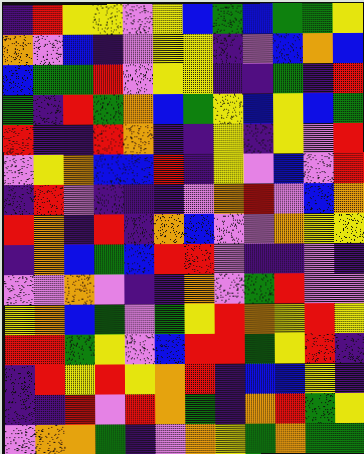[["indigo", "red", "yellow", "yellow", "violet", "yellow", "blue", "green", "blue", "green", "green", "yellow"], ["orange", "violet", "blue", "indigo", "violet", "yellow", "yellow", "indigo", "violet", "blue", "orange", "blue"], ["blue", "green", "green", "red", "violet", "yellow", "yellow", "indigo", "indigo", "green", "indigo", "red"], ["green", "indigo", "red", "green", "orange", "blue", "green", "yellow", "blue", "yellow", "blue", "green"], ["red", "indigo", "indigo", "red", "orange", "indigo", "indigo", "yellow", "indigo", "yellow", "violet", "red"], ["violet", "yellow", "orange", "blue", "blue", "red", "indigo", "yellow", "violet", "blue", "violet", "red"], ["indigo", "red", "violet", "indigo", "indigo", "indigo", "violet", "orange", "red", "violet", "blue", "orange"], ["red", "orange", "indigo", "red", "indigo", "orange", "blue", "violet", "violet", "orange", "yellow", "yellow"], ["indigo", "orange", "blue", "green", "blue", "red", "red", "violet", "indigo", "indigo", "violet", "indigo"], ["violet", "violet", "orange", "violet", "indigo", "indigo", "orange", "violet", "green", "red", "violet", "violet"], ["yellow", "orange", "blue", "green", "violet", "green", "yellow", "red", "orange", "yellow", "red", "yellow"], ["red", "red", "green", "yellow", "violet", "blue", "red", "red", "green", "yellow", "red", "indigo"], ["indigo", "red", "yellow", "red", "yellow", "orange", "red", "indigo", "blue", "blue", "yellow", "indigo"], ["indigo", "indigo", "red", "violet", "red", "orange", "green", "indigo", "orange", "red", "green", "yellow"], ["violet", "orange", "orange", "green", "indigo", "violet", "orange", "yellow", "green", "orange", "green", "green"]]